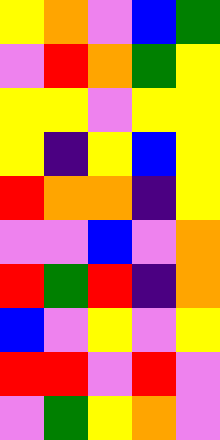[["yellow", "orange", "violet", "blue", "green"], ["violet", "red", "orange", "green", "yellow"], ["yellow", "yellow", "violet", "yellow", "yellow"], ["yellow", "indigo", "yellow", "blue", "yellow"], ["red", "orange", "orange", "indigo", "yellow"], ["violet", "violet", "blue", "violet", "orange"], ["red", "green", "red", "indigo", "orange"], ["blue", "violet", "yellow", "violet", "yellow"], ["red", "red", "violet", "red", "violet"], ["violet", "green", "yellow", "orange", "violet"]]